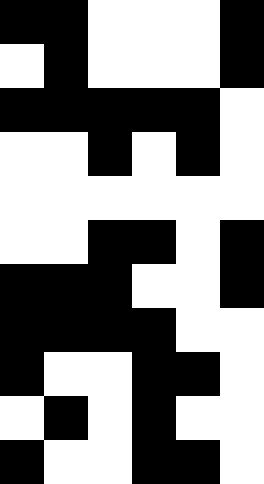[["black", "black", "white", "white", "white", "black"], ["white", "black", "white", "white", "white", "black"], ["black", "black", "black", "black", "black", "white"], ["white", "white", "black", "white", "black", "white"], ["white", "white", "white", "white", "white", "white"], ["white", "white", "black", "black", "white", "black"], ["black", "black", "black", "white", "white", "black"], ["black", "black", "black", "black", "white", "white"], ["black", "white", "white", "black", "black", "white"], ["white", "black", "white", "black", "white", "white"], ["black", "white", "white", "black", "black", "white"]]